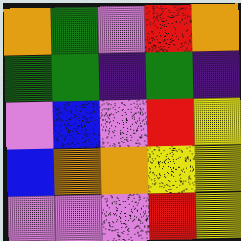[["orange", "green", "violet", "red", "orange"], ["green", "green", "indigo", "green", "indigo"], ["violet", "blue", "violet", "red", "yellow"], ["blue", "orange", "orange", "yellow", "yellow"], ["violet", "violet", "violet", "red", "yellow"]]